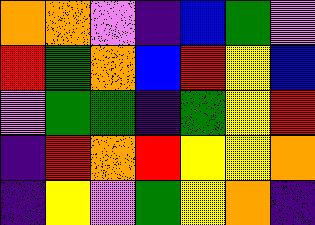[["orange", "orange", "violet", "indigo", "blue", "green", "violet"], ["red", "green", "orange", "blue", "red", "yellow", "blue"], ["violet", "green", "green", "indigo", "green", "yellow", "red"], ["indigo", "red", "orange", "red", "yellow", "yellow", "orange"], ["indigo", "yellow", "violet", "green", "yellow", "orange", "indigo"]]